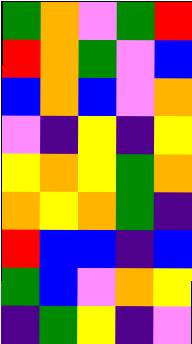[["green", "orange", "violet", "green", "red"], ["red", "orange", "green", "violet", "blue"], ["blue", "orange", "blue", "violet", "orange"], ["violet", "indigo", "yellow", "indigo", "yellow"], ["yellow", "orange", "yellow", "green", "orange"], ["orange", "yellow", "orange", "green", "indigo"], ["red", "blue", "blue", "indigo", "blue"], ["green", "blue", "violet", "orange", "yellow"], ["indigo", "green", "yellow", "indigo", "violet"]]